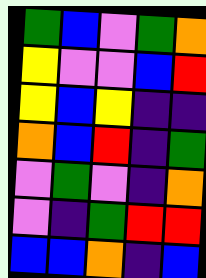[["green", "blue", "violet", "green", "orange"], ["yellow", "violet", "violet", "blue", "red"], ["yellow", "blue", "yellow", "indigo", "indigo"], ["orange", "blue", "red", "indigo", "green"], ["violet", "green", "violet", "indigo", "orange"], ["violet", "indigo", "green", "red", "red"], ["blue", "blue", "orange", "indigo", "blue"]]